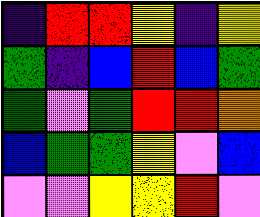[["indigo", "red", "red", "yellow", "indigo", "yellow"], ["green", "indigo", "blue", "red", "blue", "green"], ["green", "violet", "green", "red", "red", "orange"], ["blue", "green", "green", "yellow", "violet", "blue"], ["violet", "violet", "yellow", "yellow", "red", "violet"]]